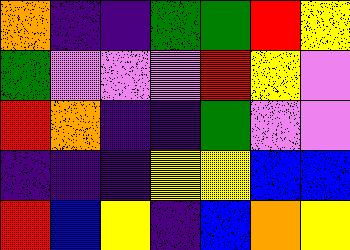[["orange", "indigo", "indigo", "green", "green", "red", "yellow"], ["green", "violet", "violet", "violet", "red", "yellow", "violet"], ["red", "orange", "indigo", "indigo", "green", "violet", "violet"], ["indigo", "indigo", "indigo", "yellow", "yellow", "blue", "blue"], ["red", "blue", "yellow", "indigo", "blue", "orange", "yellow"]]